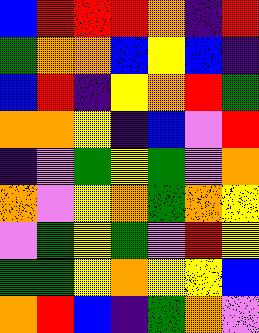[["blue", "red", "red", "red", "orange", "indigo", "red"], ["green", "orange", "orange", "blue", "yellow", "blue", "indigo"], ["blue", "red", "indigo", "yellow", "orange", "red", "green"], ["orange", "orange", "yellow", "indigo", "blue", "violet", "red"], ["indigo", "violet", "green", "yellow", "green", "violet", "orange"], ["orange", "violet", "yellow", "orange", "green", "orange", "yellow"], ["violet", "green", "yellow", "green", "violet", "red", "yellow"], ["green", "green", "yellow", "orange", "yellow", "yellow", "blue"], ["orange", "red", "blue", "indigo", "green", "orange", "violet"]]